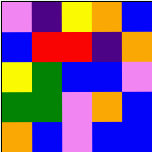[["violet", "indigo", "yellow", "orange", "blue"], ["blue", "red", "red", "indigo", "orange"], ["yellow", "green", "blue", "blue", "violet"], ["green", "green", "violet", "orange", "blue"], ["orange", "blue", "violet", "blue", "blue"]]